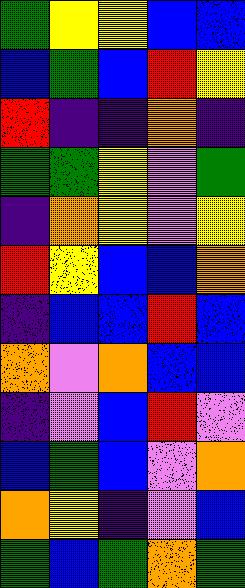[["green", "yellow", "yellow", "blue", "blue"], ["blue", "green", "blue", "red", "yellow"], ["red", "indigo", "indigo", "orange", "indigo"], ["green", "green", "yellow", "violet", "green"], ["indigo", "orange", "yellow", "violet", "yellow"], ["red", "yellow", "blue", "blue", "orange"], ["indigo", "blue", "blue", "red", "blue"], ["orange", "violet", "orange", "blue", "blue"], ["indigo", "violet", "blue", "red", "violet"], ["blue", "green", "blue", "violet", "orange"], ["orange", "yellow", "indigo", "violet", "blue"], ["green", "blue", "green", "orange", "green"]]